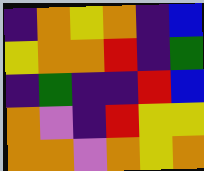[["indigo", "orange", "yellow", "orange", "indigo", "blue"], ["yellow", "orange", "orange", "red", "indigo", "green"], ["indigo", "green", "indigo", "indigo", "red", "blue"], ["orange", "violet", "indigo", "red", "yellow", "yellow"], ["orange", "orange", "violet", "orange", "yellow", "orange"]]